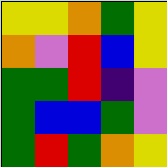[["yellow", "yellow", "orange", "green", "yellow"], ["orange", "violet", "red", "blue", "yellow"], ["green", "green", "red", "indigo", "violet"], ["green", "blue", "blue", "green", "violet"], ["green", "red", "green", "orange", "yellow"]]